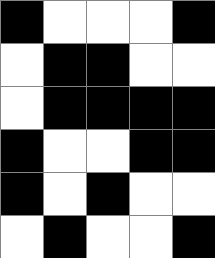[["black", "white", "white", "white", "black"], ["white", "black", "black", "white", "white"], ["white", "black", "black", "black", "black"], ["black", "white", "white", "black", "black"], ["black", "white", "black", "white", "white"], ["white", "black", "white", "white", "black"]]